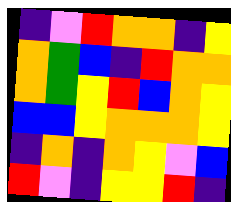[["indigo", "violet", "red", "orange", "orange", "indigo", "yellow"], ["orange", "green", "blue", "indigo", "red", "orange", "orange"], ["orange", "green", "yellow", "red", "blue", "orange", "yellow"], ["blue", "blue", "yellow", "orange", "orange", "orange", "yellow"], ["indigo", "orange", "indigo", "orange", "yellow", "violet", "blue"], ["red", "violet", "indigo", "yellow", "yellow", "red", "indigo"]]